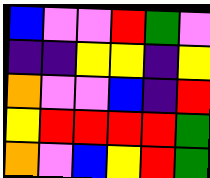[["blue", "violet", "violet", "red", "green", "violet"], ["indigo", "indigo", "yellow", "yellow", "indigo", "yellow"], ["orange", "violet", "violet", "blue", "indigo", "red"], ["yellow", "red", "red", "red", "red", "green"], ["orange", "violet", "blue", "yellow", "red", "green"]]